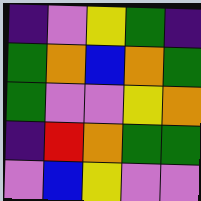[["indigo", "violet", "yellow", "green", "indigo"], ["green", "orange", "blue", "orange", "green"], ["green", "violet", "violet", "yellow", "orange"], ["indigo", "red", "orange", "green", "green"], ["violet", "blue", "yellow", "violet", "violet"]]